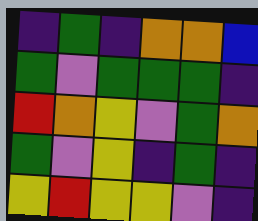[["indigo", "green", "indigo", "orange", "orange", "blue"], ["green", "violet", "green", "green", "green", "indigo"], ["red", "orange", "yellow", "violet", "green", "orange"], ["green", "violet", "yellow", "indigo", "green", "indigo"], ["yellow", "red", "yellow", "yellow", "violet", "indigo"]]